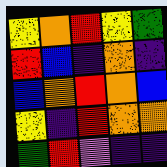[["yellow", "orange", "red", "yellow", "green"], ["red", "blue", "indigo", "orange", "indigo"], ["blue", "orange", "red", "orange", "blue"], ["yellow", "indigo", "red", "orange", "orange"], ["green", "red", "violet", "indigo", "indigo"]]